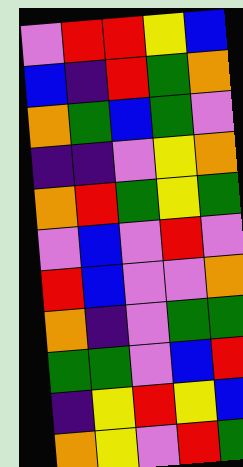[["violet", "red", "red", "yellow", "blue"], ["blue", "indigo", "red", "green", "orange"], ["orange", "green", "blue", "green", "violet"], ["indigo", "indigo", "violet", "yellow", "orange"], ["orange", "red", "green", "yellow", "green"], ["violet", "blue", "violet", "red", "violet"], ["red", "blue", "violet", "violet", "orange"], ["orange", "indigo", "violet", "green", "green"], ["green", "green", "violet", "blue", "red"], ["indigo", "yellow", "red", "yellow", "blue"], ["orange", "yellow", "violet", "red", "green"]]